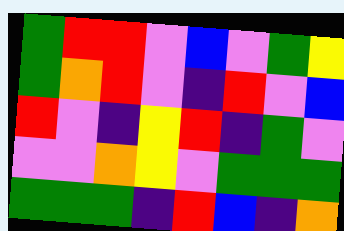[["green", "red", "red", "violet", "blue", "violet", "green", "yellow"], ["green", "orange", "red", "violet", "indigo", "red", "violet", "blue"], ["red", "violet", "indigo", "yellow", "red", "indigo", "green", "violet"], ["violet", "violet", "orange", "yellow", "violet", "green", "green", "green"], ["green", "green", "green", "indigo", "red", "blue", "indigo", "orange"]]